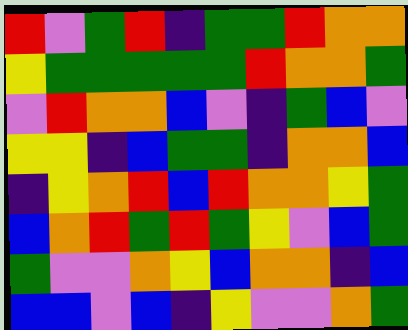[["red", "violet", "green", "red", "indigo", "green", "green", "red", "orange", "orange"], ["yellow", "green", "green", "green", "green", "green", "red", "orange", "orange", "green"], ["violet", "red", "orange", "orange", "blue", "violet", "indigo", "green", "blue", "violet"], ["yellow", "yellow", "indigo", "blue", "green", "green", "indigo", "orange", "orange", "blue"], ["indigo", "yellow", "orange", "red", "blue", "red", "orange", "orange", "yellow", "green"], ["blue", "orange", "red", "green", "red", "green", "yellow", "violet", "blue", "green"], ["green", "violet", "violet", "orange", "yellow", "blue", "orange", "orange", "indigo", "blue"], ["blue", "blue", "violet", "blue", "indigo", "yellow", "violet", "violet", "orange", "green"]]